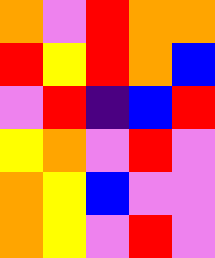[["orange", "violet", "red", "orange", "orange"], ["red", "yellow", "red", "orange", "blue"], ["violet", "red", "indigo", "blue", "red"], ["yellow", "orange", "violet", "red", "violet"], ["orange", "yellow", "blue", "violet", "violet"], ["orange", "yellow", "violet", "red", "violet"]]